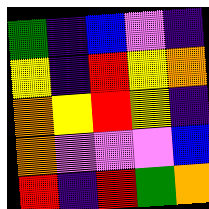[["green", "indigo", "blue", "violet", "indigo"], ["yellow", "indigo", "red", "yellow", "orange"], ["orange", "yellow", "red", "yellow", "indigo"], ["orange", "violet", "violet", "violet", "blue"], ["red", "indigo", "red", "green", "orange"]]